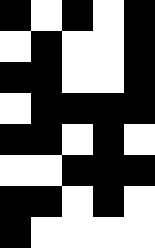[["black", "white", "black", "white", "black"], ["white", "black", "white", "white", "black"], ["black", "black", "white", "white", "black"], ["white", "black", "black", "black", "black"], ["black", "black", "white", "black", "white"], ["white", "white", "black", "black", "black"], ["black", "black", "white", "black", "white"], ["black", "white", "white", "white", "white"]]